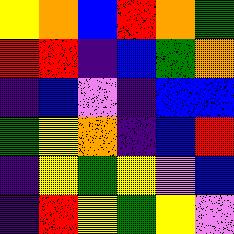[["yellow", "orange", "blue", "red", "orange", "green"], ["red", "red", "indigo", "blue", "green", "orange"], ["indigo", "blue", "violet", "indigo", "blue", "blue"], ["green", "yellow", "orange", "indigo", "blue", "red"], ["indigo", "yellow", "green", "yellow", "violet", "blue"], ["indigo", "red", "yellow", "green", "yellow", "violet"]]